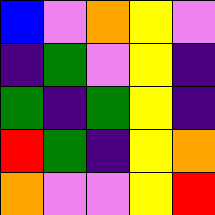[["blue", "violet", "orange", "yellow", "violet"], ["indigo", "green", "violet", "yellow", "indigo"], ["green", "indigo", "green", "yellow", "indigo"], ["red", "green", "indigo", "yellow", "orange"], ["orange", "violet", "violet", "yellow", "red"]]